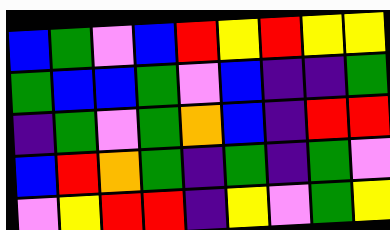[["blue", "green", "violet", "blue", "red", "yellow", "red", "yellow", "yellow"], ["green", "blue", "blue", "green", "violet", "blue", "indigo", "indigo", "green"], ["indigo", "green", "violet", "green", "orange", "blue", "indigo", "red", "red"], ["blue", "red", "orange", "green", "indigo", "green", "indigo", "green", "violet"], ["violet", "yellow", "red", "red", "indigo", "yellow", "violet", "green", "yellow"]]